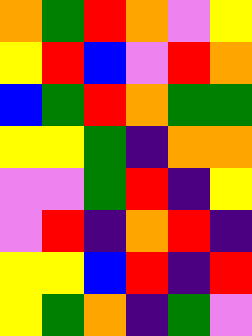[["orange", "green", "red", "orange", "violet", "yellow"], ["yellow", "red", "blue", "violet", "red", "orange"], ["blue", "green", "red", "orange", "green", "green"], ["yellow", "yellow", "green", "indigo", "orange", "orange"], ["violet", "violet", "green", "red", "indigo", "yellow"], ["violet", "red", "indigo", "orange", "red", "indigo"], ["yellow", "yellow", "blue", "red", "indigo", "red"], ["yellow", "green", "orange", "indigo", "green", "violet"]]